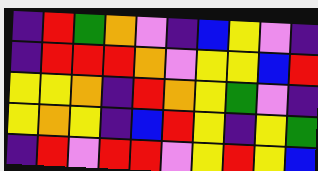[["indigo", "red", "green", "orange", "violet", "indigo", "blue", "yellow", "violet", "indigo"], ["indigo", "red", "red", "red", "orange", "violet", "yellow", "yellow", "blue", "red"], ["yellow", "yellow", "orange", "indigo", "red", "orange", "yellow", "green", "violet", "indigo"], ["yellow", "orange", "yellow", "indigo", "blue", "red", "yellow", "indigo", "yellow", "green"], ["indigo", "red", "violet", "red", "red", "violet", "yellow", "red", "yellow", "blue"]]